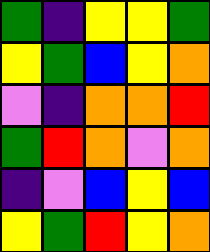[["green", "indigo", "yellow", "yellow", "green"], ["yellow", "green", "blue", "yellow", "orange"], ["violet", "indigo", "orange", "orange", "red"], ["green", "red", "orange", "violet", "orange"], ["indigo", "violet", "blue", "yellow", "blue"], ["yellow", "green", "red", "yellow", "orange"]]